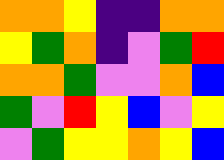[["orange", "orange", "yellow", "indigo", "indigo", "orange", "orange"], ["yellow", "green", "orange", "indigo", "violet", "green", "red"], ["orange", "orange", "green", "violet", "violet", "orange", "blue"], ["green", "violet", "red", "yellow", "blue", "violet", "yellow"], ["violet", "green", "yellow", "yellow", "orange", "yellow", "blue"]]